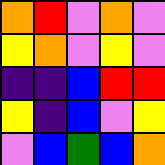[["orange", "red", "violet", "orange", "violet"], ["yellow", "orange", "violet", "yellow", "violet"], ["indigo", "indigo", "blue", "red", "red"], ["yellow", "indigo", "blue", "violet", "yellow"], ["violet", "blue", "green", "blue", "orange"]]